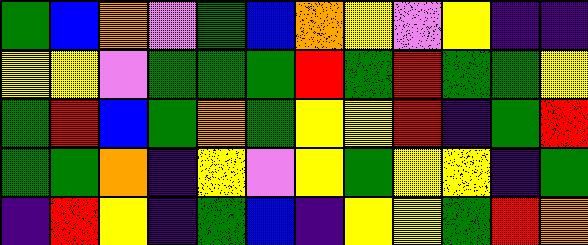[["green", "blue", "orange", "violet", "green", "blue", "orange", "yellow", "violet", "yellow", "indigo", "indigo"], ["yellow", "yellow", "violet", "green", "green", "green", "red", "green", "red", "green", "green", "yellow"], ["green", "red", "blue", "green", "orange", "green", "yellow", "yellow", "red", "indigo", "green", "red"], ["green", "green", "orange", "indigo", "yellow", "violet", "yellow", "green", "yellow", "yellow", "indigo", "green"], ["indigo", "red", "yellow", "indigo", "green", "blue", "indigo", "yellow", "yellow", "green", "red", "orange"]]